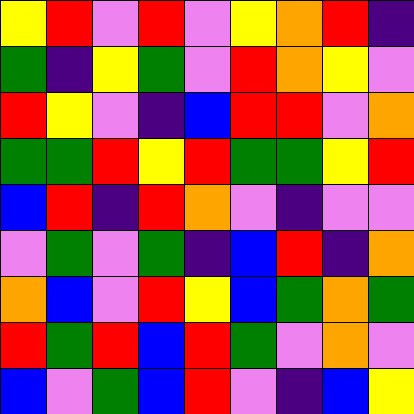[["yellow", "red", "violet", "red", "violet", "yellow", "orange", "red", "indigo"], ["green", "indigo", "yellow", "green", "violet", "red", "orange", "yellow", "violet"], ["red", "yellow", "violet", "indigo", "blue", "red", "red", "violet", "orange"], ["green", "green", "red", "yellow", "red", "green", "green", "yellow", "red"], ["blue", "red", "indigo", "red", "orange", "violet", "indigo", "violet", "violet"], ["violet", "green", "violet", "green", "indigo", "blue", "red", "indigo", "orange"], ["orange", "blue", "violet", "red", "yellow", "blue", "green", "orange", "green"], ["red", "green", "red", "blue", "red", "green", "violet", "orange", "violet"], ["blue", "violet", "green", "blue", "red", "violet", "indigo", "blue", "yellow"]]